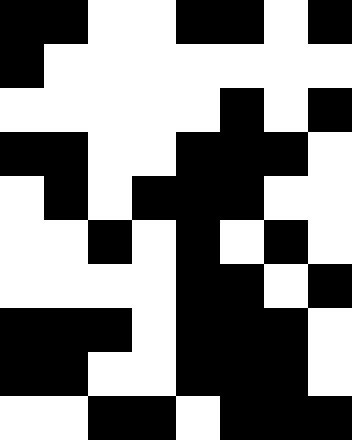[["black", "black", "white", "white", "black", "black", "white", "black"], ["black", "white", "white", "white", "white", "white", "white", "white"], ["white", "white", "white", "white", "white", "black", "white", "black"], ["black", "black", "white", "white", "black", "black", "black", "white"], ["white", "black", "white", "black", "black", "black", "white", "white"], ["white", "white", "black", "white", "black", "white", "black", "white"], ["white", "white", "white", "white", "black", "black", "white", "black"], ["black", "black", "black", "white", "black", "black", "black", "white"], ["black", "black", "white", "white", "black", "black", "black", "white"], ["white", "white", "black", "black", "white", "black", "black", "black"]]